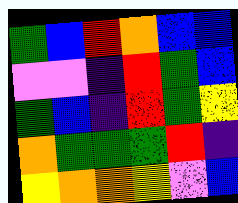[["green", "blue", "red", "orange", "blue", "blue"], ["violet", "violet", "indigo", "red", "green", "blue"], ["green", "blue", "indigo", "red", "green", "yellow"], ["orange", "green", "green", "green", "red", "indigo"], ["yellow", "orange", "orange", "yellow", "violet", "blue"]]